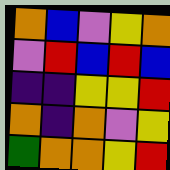[["orange", "blue", "violet", "yellow", "orange"], ["violet", "red", "blue", "red", "blue"], ["indigo", "indigo", "yellow", "yellow", "red"], ["orange", "indigo", "orange", "violet", "yellow"], ["green", "orange", "orange", "yellow", "red"]]